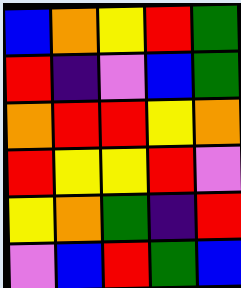[["blue", "orange", "yellow", "red", "green"], ["red", "indigo", "violet", "blue", "green"], ["orange", "red", "red", "yellow", "orange"], ["red", "yellow", "yellow", "red", "violet"], ["yellow", "orange", "green", "indigo", "red"], ["violet", "blue", "red", "green", "blue"]]